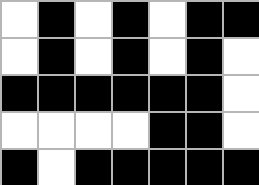[["white", "black", "white", "black", "white", "black", "black"], ["white", "black", "white", "black", "white", "black", "white"], ["black", "black", "black", "black", "black", "black", "white"], ["white", "white", "white", "white", "black", "black", "white"], ["black", "white", "black", "black", "black", "black", "black"]]